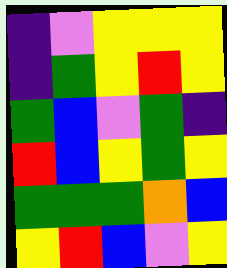[["indigo", "violet", "yellow", "yellow", "yellow"], ["indigo", "green", "yellow", "red", "yellow"], ["green", "blue", "violet", "green", "indigo"], ["red", "blue", "yellow", "green", "yellow"], ["green", "green", "green", "orange", "blue"], ["yellow", "red", "blue", "violet", "yellow"]]